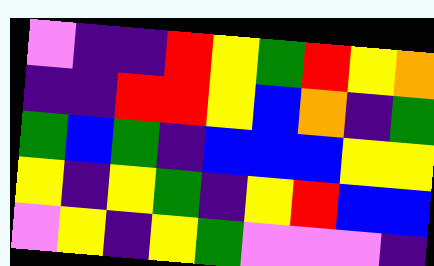[["violet", "indigo", "indigo", "red", "yellow", "green", "red", "yellow", "orange"], ["indigo", "indigo", "red", "red", "yellow", "blue", "orange", "indigo", "green"], ["green", "blue", "green", "indigo", "blue", "blue", "blue", "yellow", "yellow"], ["yellow", "indigo", "yellow", "green", "indigo", "yellow", "red", "blue", "blue"], ["violet", "yellow", "indigo", "yellow", "green", "violet", "violet", "violet", "indigo"]]